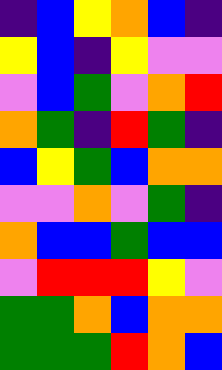[["indigo", "blue", "yellow", "orange", "blue", "indigo"], ["yellow", "blue", "indigo", "yellow", "violet", "violet"], ["violet", "blue", "green", "violet", "orange", "red"], ["orange", "green", "indigo", "red", "green", "indigo"], ["blue", "yellow", "green", "blue", "orange", "orange"], ["violet", "violet", "orange", "violet", "green", "indigo"], ["orange", "blue", "blue", "green", "blue", "blue"], ["violet", "red", "red", "red", "yellow", "violet"], ["green", "green", "orange", "blue", "orange", "orange"], ["green", "green", "green", "red", "orange", "blue"]]